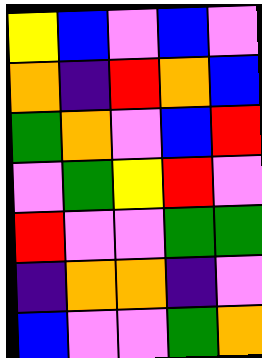[["yellow", "blue", "violet", "blue", "violet"], ["orange", "indigo", "red", "orange", "blue"], ["green", "orange", "violet", "blue", "red"], ["violet", "green", "yellow", "red", "violet"], ["red", "violet", "violet", "green", "green"], ["indigo", "orange", "orange", "indigo", "violet"], ["blue", "violet", "violet", "green", "orange"]]